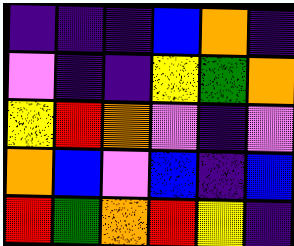[["indigo", "indigo", "indigo", "blue", "orange", "indigo"], ["violet", "indigo", "indigo", "yellow", "green", "orange"], ["yellow", "red", "orange", "violet", "indigo", "violet"], ["orange", "blue", "violet", "blue", "indigo", "blue"], ["red", "green", "orange", "red", "yellow", "indigo"]]